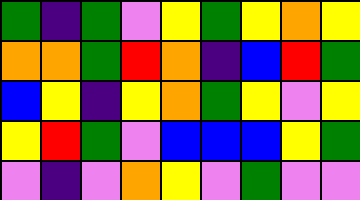[["green", "indigo", "green", "violet", "yellow", "green", "yellow", "orange", "yellow"], ["orange", "orange", "green", "red", "orange", "indigo", "blue", "red", "green"], ["blue", "yellow", "indigo", "yellow", "orange", "green", "yellow", "violet", "yellow"], ["yellow", "red", "green", "violet", "blue", "blue", "blue", "yellow", "green"], ["violet", "indigo", "violet", "orange", "yellow", "violet", "green", "violet", "violet"]]